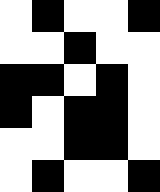[["white", "black", "white", "white", "black"], ["white", "white", "black", "white", "white"], ["black", "black", "white", "black", "white"], ["black", "white", "black", "black", "white"], ["white", "white", "black", "black", "white"], ["white", "black", "white", "white", "black"]]